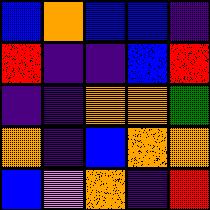[["blue", "orange", "blue", "blue", "indigo"], ["red", "indigo", "indigo", "blue", "red"], ["indigo", "indigo", "orange", "orange", "green"], ["orange", "indigo", "blue", "orange", "orange"], ["blue", "violet", "orange", "indigo", "red"]]